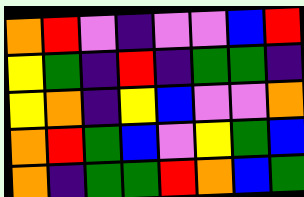[["orange", "red", "violet", "indigo", "violet", "violet", "blue", "red"], ["yellow", "green", "indigo", "red", "indigo", "green", "green", "indigo"], ["yellow", "orange", "indigo", "yellow", "blue", "violet", "violet", "orange"], ["orange", "red", "green", "blue", "violet", "yellow", "green", "blue"], ["orange", "indigo", "green", "green", "red", "orange", "blue", "green"]]